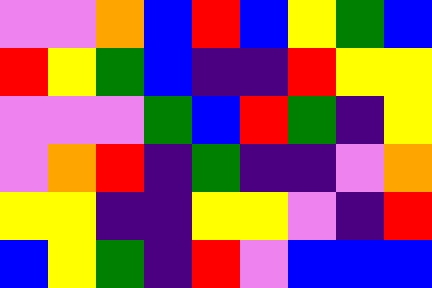[["violet", "violet", "orange", "blue", "red", "blue", "yellow", "green", "blue"], ["red", "yellow", "green", "blue", "indigo", "indigo", "red", "yellow", "yellow"], ["violet", "violet", "violet", "green", "blue", "red", "green", "indigo", "yellow"], ["violet", "orange", "red", "indigo", "green", "indigo", "indigo", "violet", "orange"], ["yellow", "yellow", "indigo", "indigo", "yellow", "yellow", "violet", "indigo", "red"], ["blue", "yellow", "green", "indigo", "red", "violet", "blue", "blue", "blue"]]